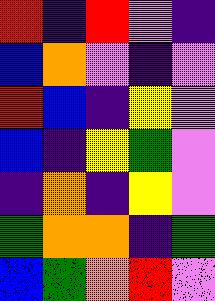[["red", "indigo", "red", "violet", "indigo"], ["blue", "orange", "violet", "indigo", "violet"], ["red", "blue", "indigo", "yellow", "violet"], ["blue", "indigo", "yellow", "green", "violet"], ["indigo", "orange", "indigo", "yellow", "violet"], ["green", "orange", "orange", "indigo", "green"], ["blue", "green", "orange", "red", "violet"]]